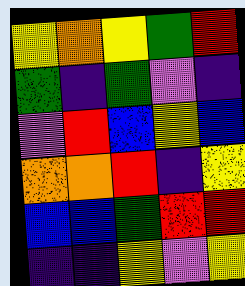[["yellow", "orange", "yellow", "green", "red"], ["green", "indigo", "green", "violet", "indigo"], ["violet", "red", "blue", "yellow", "blue"], ["orange", "orange", "red", "indigo", "yellow"], ["blue", "blue", "green", "red", "red"], ["indigo", "indigo", "yellow", "violet", "yellow"]]